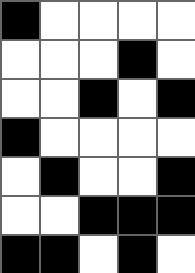[["black", "white", "white", "white", "white"], ["white", "white", "white", "black", "white"], ["white", "white", "black", "white", "black"], ["black", "white", "white", "white", "white"], ["white", "black", "white", "white", "black"], ["white", "white", "black", "black", "black"], ["black", "black", "white", "black", "white"]]